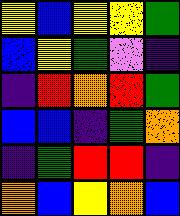[["yellow", "blue", "yellow", "yellow", "green"], ["blue", "yellow", "green", "violet", "indigo"], ["indigo", "red", "orange", "red", "green"], ["blue", "blue", "indigo", "green", "orange"], ["indigo", "green", "red", "red", "indigo"], ["orange", "blue", "yellow", "orange", "blue"]]